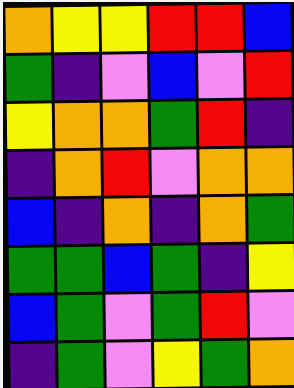[["orange", "yellow", "yellow", "red", "red", "blue"], ["green", "indigo", "violet", "blue", "violet", "red"], ["yellow", "orange", "orange", "green", "red", "indigo"], ["indigo", "orange", "red", "violet", "orange", "orange"], ["blue", "indigo", "orange", "indigo", "orange", "green"], ["green", "green", "blue", "green", "indigo", "yellow"], ["blue", "green", "violet", "green", "red", "violet"], ["indigo", "green", "violet", "yellow", "green", "orange"]]